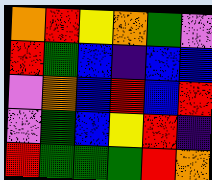[["orange", "red", "yellow", "orange", "green", "violet"], ["red", "green", "blue", "indigo", "blue", "blue"], ["violet", "orange", "blue", "red", "blue", "red"], ["violet", "green", "blue", "yellow", "red", "indigo"], ["red", "green", "green", "green", "red", "orange"]]